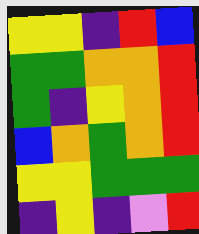[["yellow", "yellow", "indigo", "red", "blue"], ["green", "green", "orange", "orange", "red"], ["green", "indigo", "yellow", "orange", "red"], ["blue", "orange", "green", "orange", "red"], ["yellow", "yellow", "green", "green", "green"], ["indigo", "yellow", "indigo", "violet", "red"]]